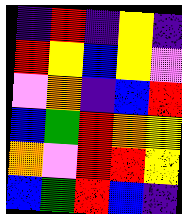[["indigo", "red", "indigo", "yellow", "indigo"], ["red", "yellow", "blue", "yellow", "violet"], ["violet", "orange", "indigo", "blue", "red"], ["blue", "green", "red", "orange", "yellow"], ["orange", "violet", "red", "red", "yellow"], ["blue", "green", "red", "blue", "indigo"]]